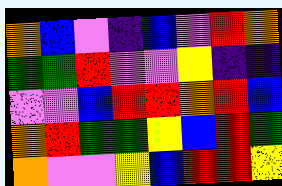[["orange", "blue", "violet", "indigo", "blue", "violet", "red", "orange"], ["green", "green", "red", "violet", "violet", "yellow", "indigo", "indigo"], ["violet", "violet", "blue", "red", "red", "orange", "red", "blue"], ["orange", "red", "green", "green", "yellow", "blue", "red", "green"], ["orange", "violet", "violet", "yellow", "blue", "red", "red", "yellow"]]